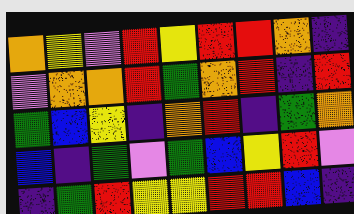[["orange", "yellow", "violet", "red", "yellow", "red", "red", "orange", "indigo"], ["violet", "orange", "orange", "red", "green", "orange", "red", "indigo", "red"], ["green", "blue", "yellow", "indigo", "orange", "red", "indigo", "green", "orange"], ["blue", "indigo", "green", "violet", "green", "blue", "yellow", "red", "violet"], ["indigo", "green", "red", "yellow", "yellow", "red", "red", "blue", "indigo"]]